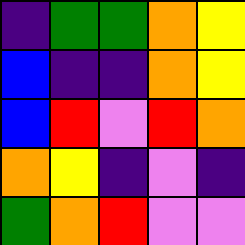[["indigo", "green", "green", "orange", "yellow"], ["blue", "indigo", "indigo", "orange", "yellow"], ["blue", "red", "violet", "red", "orange"], ["orange", "yellow", "indigo", "violet", "indigo"], ["green", "orange", "red", "violet", "violet"]]